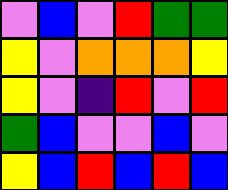[["violet", "blue", "violet", "red", "green", "green"], ["yellow", "violet", "orange", "orange", "orange", "yellow"], ["yellow", "violet", "indigo", "red", "violet", "red"], ["green", "blue", "violet", "violet", "blue", "violet"], ["yellow", "blue", "red", "blue", "red", "blue"]]